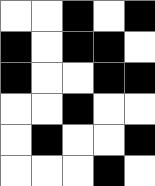[["white", "white", "black", "white", "black"], ["black", "white", "black", "black", "white"], ["black", "white", "white", "black", "black"], ["white", "white", "black", "white", "white"], ["white", "black", "white", "white", "black"], ["white", "white", "white", "black", "white"]]